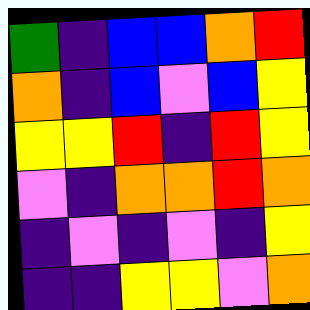[["green", "indigo", "blue", "blue", "orange", "red"], ["orange", "indigo", "blue", "violet", "blue", "yellow"], ["yellow", "yellow", "red", "indigo", "red", "yellow"], ["violet", "indigo", "orange", "orange", "red", "orange"], ["indigo", "violet", "indigo", "violet", "indigo", "yellow"], ["indigo", "indigo", "yellow", "yellow", "violet", "orange"]]